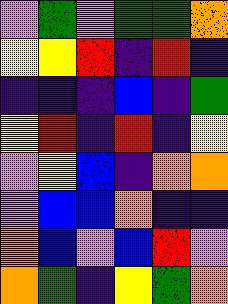[["violet", "green", "violet", "green", "green", "orange"], ["yellow", "yellow", "red", "indigo", "red", "indigo"], ["indigo", "indigo", "indigo", "blue", "indigo", "green"], ["yellow", "red", "indigo", "red", "indigo", "yellow"], ["violet", "yellow", "blue", "indigo", "orange", "orange"], ["violet", "blue", "blue", "orange", "indigo", "indigo"], ["orange", "blue", "violet", "blue", "red", "violet"], ["orange", "green", "indigo", "yellow", "green", "orange"]]